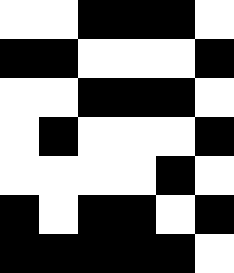[["white", "white", "black", "black", "black", "white"], ["black", "black", "white", "white", "white", "black"], ["white", "white", "black", "black", "black", "white"], ["white", "black", "white", "white", "white", "black"], ["white", "white", "white", "white", "black", "white"], ["black", "white", "black", "black", "white", "black"], ["black", "black", "black", "black", "black", "white"]]